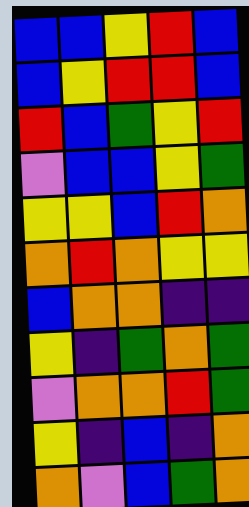[["blue", "blue", "yellow", "red", "blue"], ["blue", "yellow", "red", "red", "blue"], ["red", "blue", "green", "yellow", "red"], ["violet", "blue", "blue", "yellow", "green"], ["yellow", "yellow", "blue", "red", "orange"], ["orange", "red", "orange", "yellow", "yellow"], ["blue", "orange", "orange", "indigo", "indigo"], ["yellow", "indigo", "green", "orange", "green"], ["violet", "orange", "orange", "red", "green"], ["yellow", "indigo", "blue", "indigo", "orange"], ["orange", "violet", "blue", "green", "orange"]]